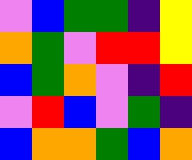[["violet", "blue", "green", "green", "indigo", "yellow"], ["orange", "green", "violet", "red", "red", "yellow"], ["blue", "green", "orange", "violet", "indigo", "red"], ["violet", "red", "blue", "violet", "green", "indigo"], ["blue", "orange", "orange", "green", "blue", "orange"]]